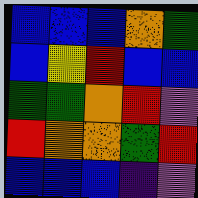[["blue", "blue", "blue", "orange", "green"], ["blue", "yellow", "red", "blue", "blue"], ["green", "green", "orange", "red", "violet"], ["red", "orange", "orange", "green", "red"], ["blue", "blue", "blue", "indigo", "violet"]]